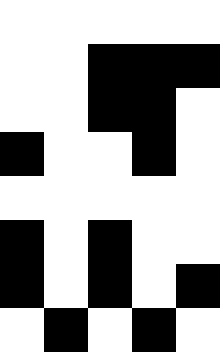[["white", "white", "white", "white", "white"], ["white", "white", "black", "black", "black"], ["white", "white", "black", "black", "white"], ["black", "white", "white", "black", "white"], ["white", "white", "white", "white", "white"], ["black", "white", "black", "white", "white"], ["black", "white", "black", "white", "black"], ["white", "black", "white", "black", "white"]]